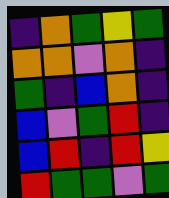[["indigo", "orange", "green", "yellow", "green"], ["orange", "orange", "violet", "orange", "indigo"], ["green", "indigo", "blue", "orange", "indigo"], ["blue", "violet", "green", "red", "indigo"], ["blue", "red", "indigo", "red", "yellow"], ["red", "green", "green", "violet", "green"]]